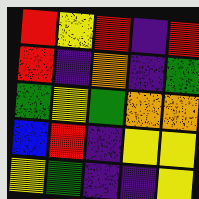[["red", "yellow", "red", "indigo", "red"], ["red", "indigo", "orange", "indigo", "green"], ["green", "yellow", "green", "orange", "orange"], ["blue", "red", "indigo", "yellow", "yellow"], ["yellow", "green", "indigo", "indigo", "yellow"]]